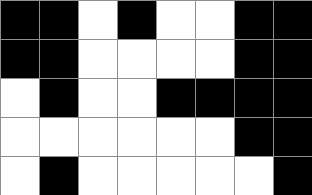[["black", "black", "white", "black", "white", "white", "black", "black"], ["black", "black", "white", "white", "white", "white", "black", "black"], ["white", "black", "white", "white", "black", "black", "black", "black"], ["white", "white", "white", "white", "white", "white", "black", "black"], ["white", "black", "white", "white", "white", "white", "white", "black"]]